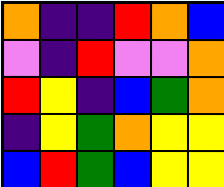[["orange", "indigo", "indigo", "red", "orange", "blue"], ["violet", "indigo", "red", "violet", "violet", "orange"], ["red", "yellow", "indigo", "blue", "green", "orange"], ["indigo", "yellow", "green", "orange", "yellow", "yellow"], ["blue", "red", "green", "blue", "yellow", "yellow"]]